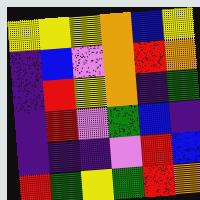[["yellow", "yellow", "yellow", "orange", "blue", "yellow"], ["indigo", "blue", "violet", "orange", "red", "orange"], ["indigo", "red", "yellow", "orange", "indigo", "green"], ["indigo", "red", "violet", "green", "blue", "indigo"], ["indigo", "indigo", "indigo", "violet", "red", "blue"], ["red", "green", "yellow", "green", "red", "orange"]]